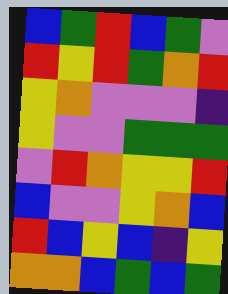[["blue", "green", "red", "blue", "green", "violet"], ["red", "yellow", "red", "green", "orange", "red"], ["yellow", "orange", "violet", "violet", "violet", "indigo"], ["yellow", "violet", "violet", "green", "green", "green"], ["violet", "red", "orange", "yellow", "yellow", "red"], ["blue", "violet", "violet", "yellow", "orange", "blue"], ["red", "blue", "yellow", "blue", "indigo", "yellow"], ["orange", "orange", "blue", "green", "blue", "green"]]